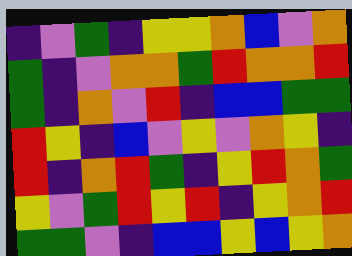[["indigo", "violet", "green", "indigo", "yellow", "yellow", "orange", "blue", "violet", "orange"], ["green", "indigo", "violet", "orange", "orange", "green", "red", "orange", "orange", "red"], ["green", "indigo", "orange", "violet", "red", "indigo", "blue", "blue", "green", "green"], ["red", "yellow", "indigo", "blue", "violet", "yellow", "violet", "orange", "yellow", "indigo"], ["red", "indigo", "orange", "red", "green", "indigo", "yellow", "red", "orange", "green"], ["yellow", "violet", "green", "red", "yellow", "red", "indigo", "yellow", "orange", "red"], ["green", "green", "violet", "indigo", "blue", "blue", "yellow", "blue", "yellow", "orange"]]